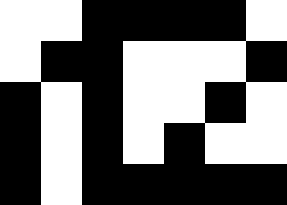[["white", "white", "black", "black", "black", "black", "white"], ["white", "black", "black", "white", "white", "white", "black"], ["black", "white", "black", "white", "white", "black", "white"], ["black", "white", "black", "white", "black", "white", "white"], ["black", "white", "black", "black", "black", "black", "black"]]